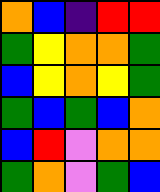[["orange", "blue", "indigo", "red", "red"], ["green", "yellow", "orange", "orange", "green"], ["blue", "yellow", "orange", "yellow", "green"], ["green", "blue", "green", "blue", "orange"], ["blue", "red", "violet", "orange", "orange"], ["green", "orange", "violet", "green", "blue"]]